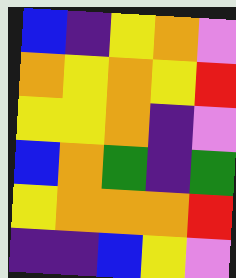[["blue", "indigo", "yellow", "orange", "violet"], ["orange", "yellow", "orange", "yellow", "red"], ["yellow", "yellow", "orange", "indigo", "violet"], ["blue", "orange", "green", "indigo", "green"], ["yellow", "orange", "orange", "orange", "red"], ["indigo", "indigo", "blue", "yellow", "violet"]]